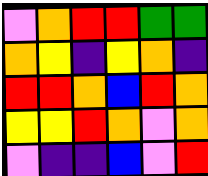[["violet", "orange", "red", "red", "green", "green"], ["orange", "yellow", "indigo", "yellow", "orange", "indigo"], ["red", "red", "orange", "blue", "red", "orange"], ["yellow", "yellow", "red", "orange", "violet", "orange"], ["violet", "indigo", "indigo", "blue", "violet", "red"]]